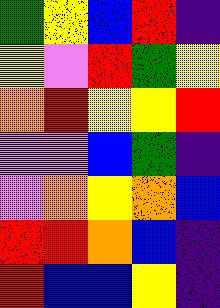[["green", "yellow", "blue", "red", "indigo"], ["yellow", "violet", "red", "green", "yellow"], ["orange", "red", "yellow", "yellow", "red"], ["violet", "violet", "blue", "green", "indigo"], ["violet", "orange", "yellow", "orange", "blue"], ["red", "red", "orange", "blue", "indigo"], ["red", "blue", "blue", "yellow", "indigo"]]